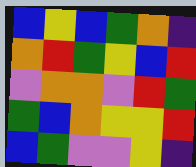[["blue", "yellow", "blue", "green", "orange", "indigo"], ["orange", "red", "green", "yellow", "blue", "red"], ["violet", "orange", "orange", "violet", "red", "green"], ["green", "blue", "orange", "yellow", "yellow", "red"], ["blue", "green", "violet", "violet", "yellow", "indigo"]]